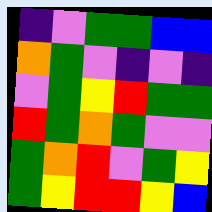[["indigo", "violet", "green", "green", "blue", "blue"], ["orange", "green", "violet", "indigo", "violet", "indigo"], ["violet", "green", "yellow", "red", "green", "green"], ["red", "green", "orange", "green", "violet", "violet"], ["green", "orange", "red", "violet", "green", "yellow"], ["green", "yellow", "red", "red", "yellow", "blue"]]